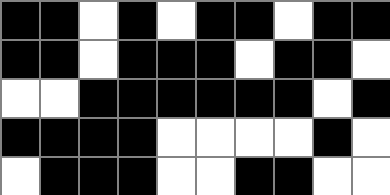[["black", "black", "white", "black", "white", "black", "black", "white", "black", "black"], ["black", "black", "white", "black", "black", "black", "white", "black", "black", "white"], ["white", "white", "black", "black", "black", "black", "black", "black", "white", "black"], ["black", "black", "black", "black", "white", "white", "white", "white", "black", "white"], ["white", "black", "black", "black", "white", "white", "black", "black", "white", "white"]]